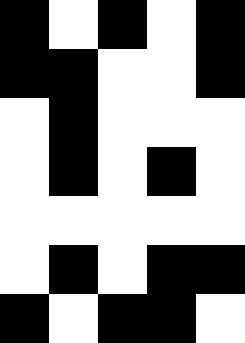[["black", "white", "black", "white", "black"], ["black", "black", "white", "white", "black"], ["white", "black", "white", "white", "white"], ["white", "black", "white", "black", "white"], ["white", "white", "white", "white", "white"], ["white", "black", "white", "black", "black"], ["black", "white", "black", "black", "white"]]